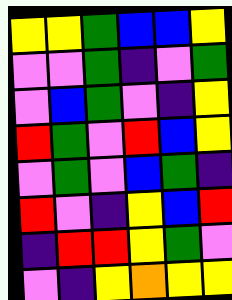[["yellow", "yellow", "green", "blue", "blue", "yellow"], ["violet", "violet", "green", "indigo", "violet", "green"], ["violet", "blue", "green", "violet", "indigo", "yellow"], ["red", "green", "violet", "red", "blue", "yellow"], ["violet", "green", "violet", "blue", "green", "indigo"], ["red", "violet", "indigo", "yellow", "blue", "red"], ["indigo", "red", "red", "yellow", "green", "violet"], ["violet", "indigo", "yellow", "orange", "yellow", "yellow"]]